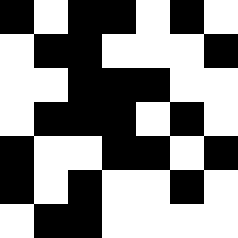[["black", "white", "black", "black", "white", "black", "white"], ["white", "black", "black", "white", "white", "white", "black"], ["white", "white", "black", "black", "black", "white", "white"], ["white", "black", "black", "black", "white", "black", "white"], ["black", "white", "white", "black", "black", "white", "black"], ["black", "white", "black", "white", "white", "black", "white"], ["white", "black", "black", "white", "white", "white", "white"]]